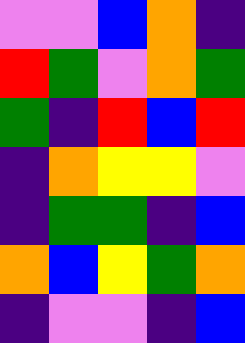[["violet", "violet", "blue", "orange", "indigo"], ["red", "green", "violet", "orange", "green"], ["green", "indigo", "red", "blue", "red"], ["indigo", "orange", "yellow", "yellow", "violet"], ["indigo", "green", "green", "indigo", "blue"], ["orange", "blue", "yellow", "green", "orange"], ["indigo", "violet", "violet", "indigo", "blue"]]